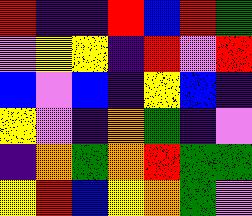[["red", "indigo", "indigo", "red", "blue", "red", "green"], ["violet", "yellow", "yellow", "indigo", "red", "violet", "red"], ["blue", "violet", "blue", "indigo", "yellow", "blue", "indigo"], ["yellow", "violet", "indigo", "orange", "green", "indigo", "violet"], ["indigo", "orange", "green", "orange", "red", "green", "green"], ["yellow", "red", "blue", "yellow", "orange", "green", "violet"]]